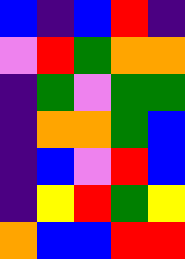[["blue", "indigo", "blue", "red", "indigo"], ["violet", "red", "green", "orange", "orange"], ["indigo", "green", "violet", "green", "green"], ["indigo", "orange", "orange", "green", "blue"], ["indigo", "blue", "violet", "red", "blue"], ["indigo", "yellow", "red", "green", "yellow"], ["orange", "blue", "blue", "red", "red"]]